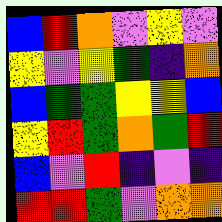[["blue", "red", "orange", "violet", "yellow", "violet"], ["yellow", "violet", "yellow", "green", "indigo", "orange"], ["blue", "green", "green", "yellow", "yellow", "blue"], ["yellow", "red", "green", "orange", "green", "red"], ["blue", "violet", "red", "indigo", "violet", "indigo"], ["red", "red", "green", "violet", "orange", "orange"]]